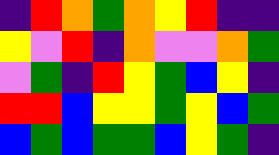[["indigo", "red", "orange", "green", "orange", "yellow", "red", "indigo", "indigo"], ["yellow", "violet", "red", "indigo", "orange", "violet", "violet", "orange", "green"], ["violet", "green", "indigo", "red", "yellow", "green", "blue", "yellow", "indigo"], ["red", "red", "blue", "yellow", "yellow", "green", "yellow", "blue", "green"], ["blue", "green", "blue", "green", "green", "blue", "yellow", "green", "indigo"]]